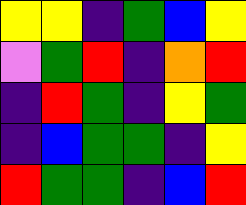[["yellow", "yellow", "indigo", "green", "blue", "yellow"], ["violet", "green", "red", "indigo", "orange", "red"], ["indigo", "red", "green", "indigo", "yellow", "green"], ["indigo", "blue", "green", "green", "indigo", "yellow"], ["red", "green", "green", "indigo", "blue", "red"]]